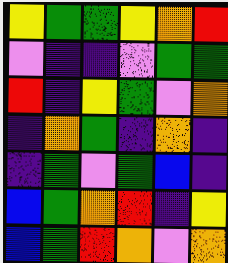[["yellow", "green", "green", "yellow", "orange", "red"], ["violet", "indigo", "indigo", "violet", "green", "green"], ["red", "indigo", "yellow", "green", "violet", "orange"], ["indigo", "orange", "green", "indigo", "orange", "indigo"], ["indigo", "green", "violet", "green", "blue", "indigo"], ["blue", "green", "orange", "red", "indigo", "yellow"], ["blue", "green", "red", "orange", "violet", "orange"]]